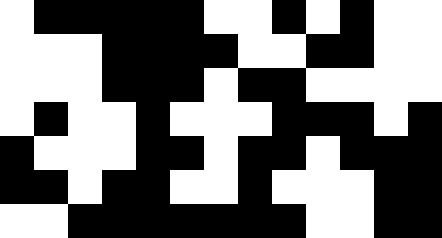[["white", "black", "black", "black", "black", "black", "white", "white", "black", "white", "black", "white", "white"], ["white", "white", "white", "black", "black", "black", "black", "white", "white", "black", "black", "white", "white"], ["white", "white", "white", "black", "black", "black", "white", "black", "black", "white", "white", "white", "white"], ["white", "black", "white", "white", "black", "white", "white", "white", "black", "black", "black", "white", "black"], ["black", "white", "white", "white", "black", "black", "white", "black", "black", "white", "black", "black", "black"], ["black", "black", "white", "black", "black", "white", "white", "black", "white", "white", "white", "black", "black"], ["white", "white", "black", "black", "black", "black", "black", "black", "black", "white", "white", "black", "black"]]